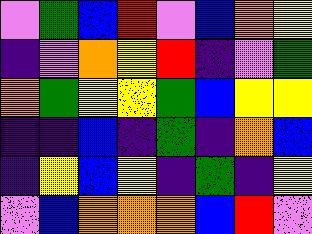[["violet", "green", "blue", "red", "violet", "blue", "orange", "yellow"], ["indigo", "violet", "orange", "yellow", "red", "indigo", "violet", "green"], ["orange", "green", "yellow", "yellow", "green", "blue", "yellow", "yellow"], ["indigo", "indigo", "blue", "indigo", "green", "indigo", "orange", "blue"], ["indigo", "yellow", "blue", "yellow", "indigo", "green", "indigo", "yellow"], ["violet", "blue", "orange", "orange", "orange", "blue", "red", "violet"]]